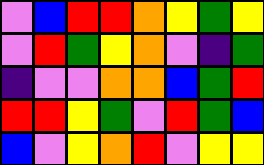[["violet", "blue", "red", "red", "orange", "yellow", "green", "yellow"], ["violet", "red", "green", "yellow", "orange", "violet", "indigo", "green"], ["indigo", "violet", "violet", "orange", "orange", "blue", "green", "red"], ["red", "red", "yellow", "green", "violet", "red", "green", "blue"], ["blue", "violet", "yellow", "orange", "red", "violet", "yellow", "yellow"]]